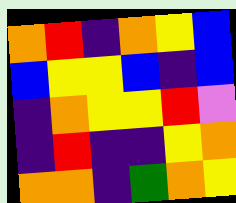[["orange", "red", "indigo", "orange", "yellow", "blue"], ["blue", "yellow", "yellow", "blue", "indigo", "blue"], ["indigo", "orange", "yellow", "yellow", "red", "violet"], ["indigo", "red", "indigo", "indigo", "yellow", "orange"], ["orange", "orange", "indigo", "green", "orange", "yellow"]]